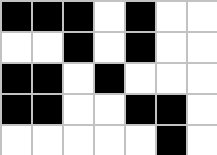[["black", "black", "black", "white", "black", "white", "white"], ["white", "white", "black", "white", "black", "white", "white"], ["black", "black", "white", "black", "white", "white", "white"], ["black", "black", "white", "white", "black", "black", "white"], ["white", "white", "white", "white", "white", "black", "white"]]